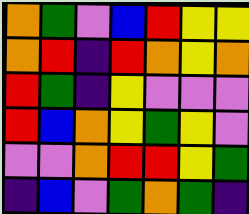[["orange", "green", "violet", "blue", "red", "yellow", "yellow"], ["orange", "red", "indigo", "red", "orange", "yellow", "orange"], ["red", "green", "indigo", "yellow", "violet", "violet", "violet"], ["red", "blue", "orange", "yellow", "green", "yellow", "violet"], ["violet", "violet", "orange", "red", "red", "yellow", "green"], ["indigo", "blue", "violet", "green", "orange", "green", "indigo"]]